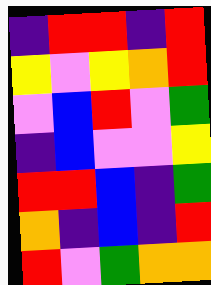[["indigo", "red", "red", "indigo", "red"], ["yellow", "violet", "yellow", "orange", "red"], ["violet", "blue", "red", "violet", "green"], ["indigo", "blue", "violet", "violet", "yellow"], ["red", "red", "blue", "indigo", "green"], ["orange", "indigo", "blue", "indigo", "red"], ["red", "violet", "green", "orange", "orange"]]